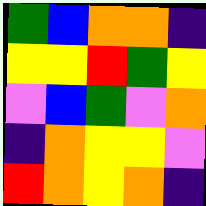[["green", "blue", "orange", "orange", "indigo"], ["yellow", "yellow", "red", "green", "yellow"], ["violet", "blue", "green", "violet", "orange"], ["indigo", "orange", "yellow", "yellow", "violet"], ["red", "orange", "yellow", "orange", "indigo"]]